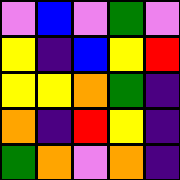[["violet", "blue", "violet", "green", "violet"], ["yellow", "indigo", "blue", "yellow", "red"], ["yellow", "yellow", "orange", "green", "indigo"], ["orange", "indigo", "red", "yellow", "indigo"], ["green", "orange", "violet", "orange", "indigo"]]